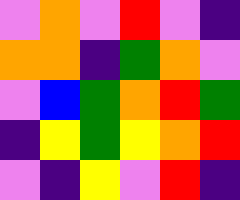[["violet", "orange", "violet", "red", "violet", "indigo"], ["orange", "orange", "indigo", "green", "orange", "violet"], ["violet", "blue", "green", "orange", "red", "green"], ["indigo", "yellow", "green", "yellow", "orange", "red"], ["violet", "indigo", "yellow", "violet", "red", "indigo"]]